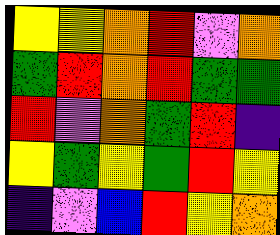[["yellow", "yellow", "orange", "red", "violet", "orange"], ["green", "red", "orange", "red", "green", "green"], ["red", "violet", "orange", "green", "red", "indigo"], ["yellow", "green", "yellow", "green", "red", "yellow"], ["indigo", "violet", "blue", "red", "yellow", "orange"]]